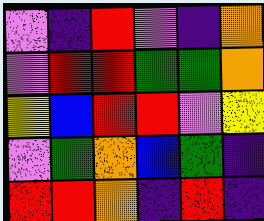[["violet", "indigo", "red", "violet", "indigo", "orange"], ["violet", "red", "red", "green", "green", "orange"], ["yellow", "blue", "red", "red", "violet", "yellow"], ["violet", "green", "orange", "blue", "green", "indigo"], ["red", "red", "orange", "indigo", "red", "indigo"]]